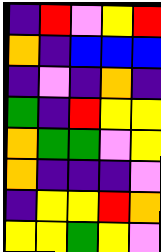[["indigo", "red", "violet", "yellow", "red"], ["orange", "indigo", "blue", "blue", "blue"], ["indigo", "violet", "indigo", "orange", "indigo"], ["green", "indigo", "red", "yellow", "yellow"], ["orange", "green", "green", "violet", "yellow"], ["orange", "indigo", "indigo", "indigo", "violet"], ["indigo", "yellow", "yellow", "red", "orange"], ["yellow", "yellow", "green", "yellow", "violet"]]